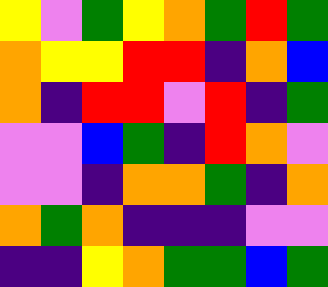[["yellow", "violet", "green", "yellow", "orange", "green", "red", "green"], ["orange", "yellow", "yellow", "red", "red", "indigo", "orange", "blue"], ["orange", "indigo", "red", "red", "violet", "red", "indigo", "green"], ["violet", "violet", "blue", "green", "indigo", "red", "orange", "violet"], ["violet", "violet", "indigo", "orange", "orange", "green", "indigo", "orange"], ["orange", "green", "orange", "indigo", "indigo", "indigo", "violet", "violet"], ["indigo", "indigo", "yellow", "orange", "green", "green", "blue", "green"]]